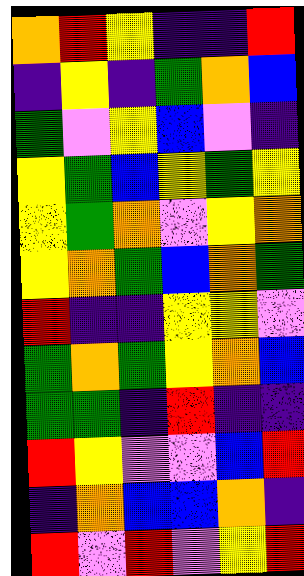[["orange", "red", "yellow", "indigo", "indigo", "red"], ["indigo", "yellow", "indigo", "green", "orange", "blue"], ["green", "violet", "yellow", "blue", "violet", "indigo"], ["yellow", "green", "blue", "yellow", "green", "yellow"], ["yellow", "green", "orange", "violet", "yellow", "orange"], ["yellow", "orange", "green", "blue", "orange", "green"], ["red", "indigo", "indigo", "yellow", "yellow", "violet"], ["green", "orange", "green", "yellow", "orange", "blue"], ["green", "green", "indigo", "red", "indigo", "indigo"], ["red", "yellow", "violet", "violet", "blue", "red"], ["indigo", "orange", "blue", "blue", "orange", "indigo"], ["red", "violet", "red", "violet", "yellow", "red"]]